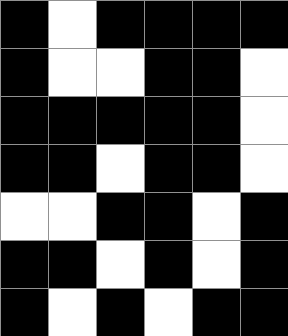[["black", "white", "black", "black", "black", "black"], ["black", "white", "white", "black", "black", "white"], ["black", "black", "black", "black", "black", "white"], ["black", "black", "white", "black", "black", "white"], ["white", "white", "black", "black", "white", "black"], ["black", "black", "white", "black", "white", "black"], ["black", "white", "black", "white", "black", "black"]]